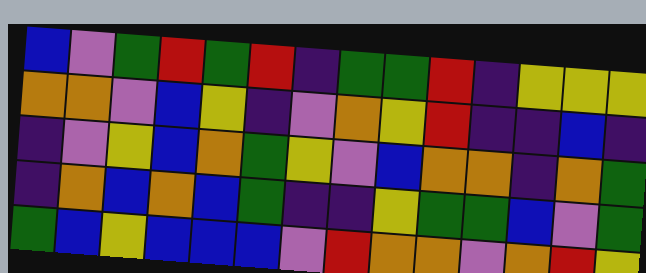[["blue", "violet", "green", "red", "green", "red", "indigo", "green", "green", "red", "indigo", "yellow", "yellow", "yellow"], ["orange", "orange", "violet", "blue", "yellow", "indigo", "violet", "orange", "yellow", "red", "indigo", "indigo", "blue", "indigo"], ["indigo", "violet", "yellow", "blue", "orange", "green", "yellow", "violet", "blue", "orange", "orange", "indigo", "orange", "green"], ["indigo", "orange", "blue", "orange", "blue", "green", "indigo", "indigo", "yellow", "green", "green", "blue", "violet", "green"], ["green", "blue", "yellow", "blue", "blue", "blue", "violet", "red", "orange", "orange", "violet", "orange", "red", "yellow"]]